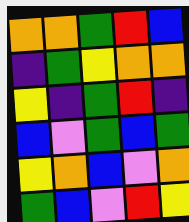[["orange", "orange", "green", "red", "blue"], ["indigo", "green", "yellow", "orange", "orange"], ["yellow", "indigo", "green", "red", "indigo"], ["blue", "violet", "green", "blue", "green"], ["yellow", "orange", "blue", "violet", "orange"], ["green", "blue", "violet", "red", "yellow"]]